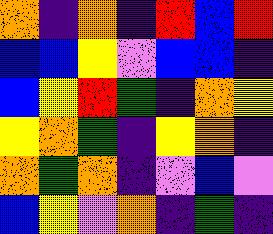[["orange", "indigo", "orange", "indigo", "red", "blue", "red"], ["blue", "blue", "yellow", "violet", "blue", "blue", "indigo"], ["blue", "yellow", "red", "green", "indigo", "orange", "yellow"], ["yellow", "orange", "green", "indigo", "yellow", "orange", "indigo"], ["orange", "green", "orange", "indigo", "violet", "blue", "violet"], ["blue", "yellow", "violet", "orange", "indigo", "green", "indigo"]]